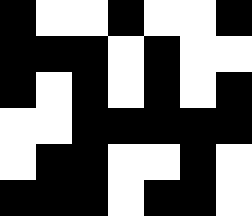[["black", "white", "white", "black", "white", "white", "black"], ["black", "black", "black", "white", "black", "white", "white"], ["black", "white", "black", "white", "black", "white", "black"], ["white", "white", "black", "black", "black", "black", "black"], ["white", "black", "black", "white", "white", "black", "white"], ["black", "black", "black", "white", "black", "black", "white"]]